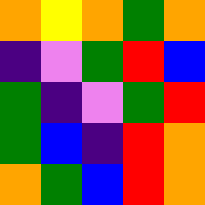[["orange", "yellow", "orange", "green", "orange"], ["indigo", "violet", "green", "red", "blue"], ["green", "indigo", "violet", "green", "red"], ["green", "blue", "indigo", "red", "orange"], ["orange", "green", "blue", "red", "orange"]]